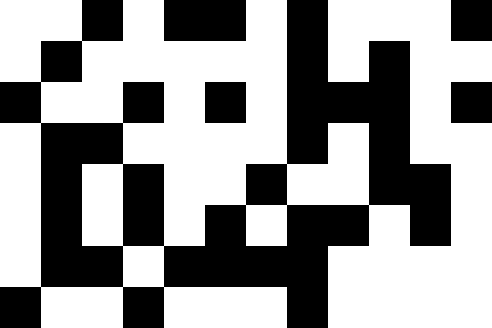[["white", "white", "black", "white", "black", "black", "white", "black", "white", "white", "white", "black"], ["white", "black", "white", "white", "white", "white", "white", "black", "white", "black", "white", "white"], ["black", "white", "white", "black", "white", "black", "white", "black", "black", "black", "white", "black"], ["white", "black", "black", "white", "white", "white", "white", "black", "white", "black", "white", "white"], ["white", "black", "white", "black", "white", "white", "black", "white", "white", "black", "black", "white"], ["white", "black", "white", "black", "white", "black", "white", "black", "black", "white", "black", "white"], ["white", "black", "black", "white", "black", "black", "black", "black", "white", "white", "white", "white"], ["black", "white", "white", "black", "white", "white", "white", "black", "white", "white", "white", "white"]]